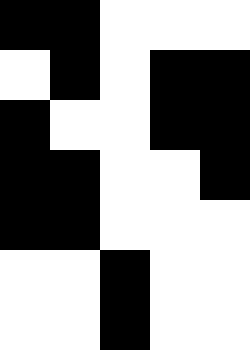[["black", "black", "white", "white", "white"], ["white", "black", "white", "black", "black"], ["black", "white", "white", "black", "black"], ["black", "black", "white", "white", "black"], ["black", "black", "white", "white", "white"], ["white", "white", "black", "white", "white"], ["white", "white", "black", "white", "white"]]